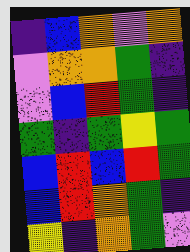[["indigo", "blue", "orange", "violet", "orange"], ["violet", "orange", "orange", "green", "indigo"], ["violet", "blue", "red", "green", "indigo"], ["green", "indigo", "green", "yellow", "green"], ["blue", "red", "blue", "red", "green"], ["blue", "red", "orange", "green", "indigo"], ["yellow", "indigo", "orange", "green", "violet"]]